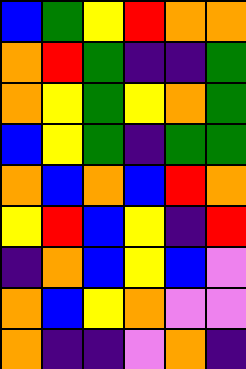[["blue", "green", "yellow", "red", "orange", "orange"], ["orange", "red", "green", "indigo", "indigo", "green"], ["orange", "yellow", "green", "yellow", "orange", "green"], ["blue", "yellow", "green", "indigo", "green", "green"], ["orange", "blue", "orange", "blue", "red", "orange"], ["yellow", "red", "blue", "yellow", "indigo", "red"], ["indigo", "orange", "blue", "yellow", "blue", "violet"], ["orange", "blue", "yellow", "orange", "violet", "violet"], ["orange", "indigo", "indigo", "violet", "orange", "indigo"]]